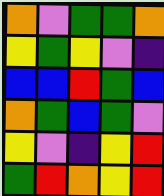[["orange", "violet", "green", "green", "orange"], ["yellow", "green", "yellow", "violet", "indigo"], ["blue", "blue", "red", "green", "blue"], ["orange", "green", "blue", "green", "violet"], ["yellow", "violet", "indigo", "yellow", "red"], ["green", "red", "orange", "yellow", "red"]]